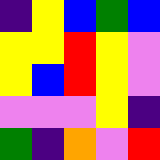[["indigo", "yellow", "blue", "green", "blue"], ["yellow", "yellow", "red", "yellow", "violet"], ["yellow", "blue", "red", "yellow", "violet"], ["violet", "violet", "violet", "yellow", "indigo"], ["green", "indigo", "orange", "violet", "red"]]